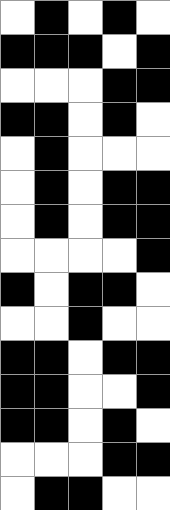[["white", "black", "white", "black", "white"], ["black", "black", "black", "white", "black"], ["white", "white", "white", "black", "black"], ["black", "black", "white", "black", "white"], ["white", "black", "white", "white", "white"], ["white", "black", "white", "black", "black"], ["white", "black", "white", "black", "black"], ["white", "white", "white", "white", "black"], ["black", "white", "black", "black", "white"], ["white", "white", "black", "white", "white"], ["black", "black", "white", "black", "black"], ["black", "black", "white", "white", "black"], ["black", "black", "white", "black", "white"], ["white", "white", "white", "black", "black"], ["white", "black", "black", "white", "white"]]